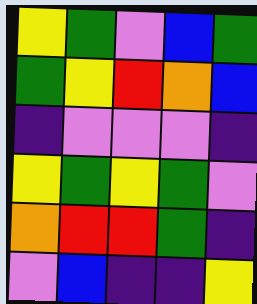[["yellow", "green", "violet", "blue", "green"], ["green", "yellow", "red", "orange", "blue"], ["indigo", "violet", "violet", "violet", "indigo"], ["yellow", "green", "yellow", "green", "violet"], ["orange", "red", "red", "green", "indigo"], ["violet", "blue", "indigo", "indigo", "yellow"]]